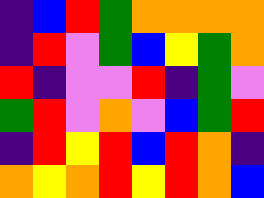[["indigo", "blue", "red", "green", "orange", "orange", "orange", "orange"], ["indigo", "red", "violet", "green", "blue", "yellow", "green", "orange"], ["red", "indigo", "violet", "violet", "red", "indigo", "green", "violet"], ["green", "red", "violet", "orange", "violet", "blue", "green", "red"], ["indigo", "red", "yellow", "red", "blue", "red", "orange", "indigo"], ["orange", "yellow", "orange", "red", "yellow", "red", "orange", "blue"]]